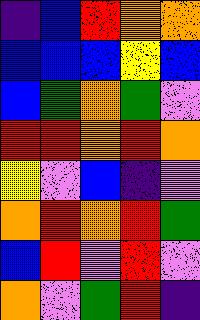[["indigo", "blue", "red", "orange", "orange"], ["blue", "blue", "blue", "yellow", "blue"], ["blue", "green", "orange", "green", "violet"], ["red", "red", "orange", "red", "orange"], ["yellow", "violet", "blue", "indigo", "violet"], ["orange", "red", "orange", "red", "green"], ["blue", "red", "violet", "red", "violet"], ["orange", "violet", "green", "red", "indigo"]]